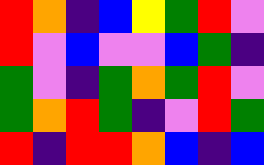[["red", "orange", "indigo", "blue", "yellow", "green", "red", "violet"], ["red", "violet", "blue", "violet", "violet", "blue", "green", "indigo"], ["green", "violet", "indigo", "green", "orange", "green", "red", "violet"], ["green", "orange", "red", "green", "indigo", "violet", "red", "green"], ["red", "indigo", "red", "red", "orange", "blue", "indigo", "blue"]]